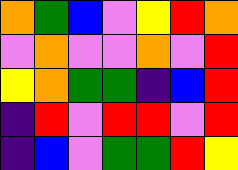[["orange", "green", "blue", "violet", "yellow", "red", "orange"], ["violet", "orange", "violet", "violet", "orange", "violet", "red"], ["yellow", "orange", "green", "green", "indigo", "blue", "red"], ["indigo", "red", "violet", "red", "red", "violet", "red"], ["indigo", "blue", "violet", "green", "green", "red", "yellow"]]